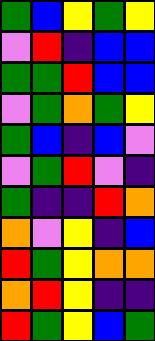[["green", "blue", "yellow", "green", "yellow"], ["violet", "red", "indigo", "blue", "blue"], ["green", "green", "red", "blue", "blue"], ["violet", "green", "orange", "green", "yellow"], ["green", "blue", "indigo", "blue", "violet"], ["violet", "green", "red", "violet", "indigo"], ["green", "indigo", "indigo", "red", "orange"], ["orange", "violet", "yellow", "indigo", "blue"], ["red", "green", "yellow", "orange", "orange"], ["orange", "red", "yellow", "indigo", "indigo"], ["red", "green", "yellow", "blue", "green"]]